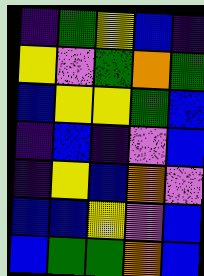[["indigo", "green", "yellow", "blue", "indigo"], ["yellow", "violet", "green", "orange", "green"], ["blue", "yellow", "yellow", "green", "blue"], ["indigo", "blue", "indigo", "violet", "blue"], ["indigo", "yellow", "blue", "orange", "violet"], ["blue", "blue", "yellow", "violet", "blue"], ["blue", "green", "green", "orange", "blue"]]